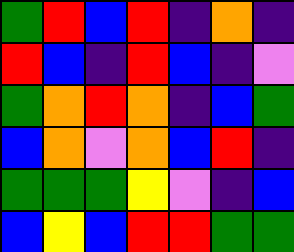[["green", "red", "blue", "red", "indigo", "orange", "indigo"], ["red", "blue", "indigo", "red", "blue", "indigo", "violet"], ["green", "orange", "red", "orange", "indigo", "blue", "green"], ["blue", "orange", "violet", "orange", "blue", "red", "indigo"], ["green", "green", "green", "yellow", "violet", "indigo", "blue"], ["blue", "yellow", "blue", "red", "red", "green", "green"]]